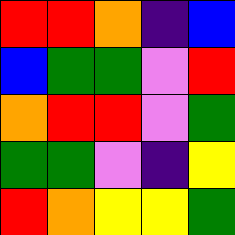[["red", "red", "orange", "indigo", "blue"], ["blue", "green", "green", "violet", "red"], ["orange", "red", "red", "violet", "green"], ["green", "green", "violet", "indigo", "yellow"], ["red", "orange", "yellow", "yellow", "green"]]